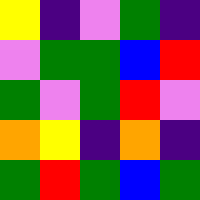[["yellow", "indigo", "violet", "green", "indigo"], ["violet", "green", "green", "blue", "red"], ["green", "violet", "green", "red", "violet"], ["orange", "yellow", "indigo", "orange", "indigo"], ["green", "red", "green", "blue", "green"]]